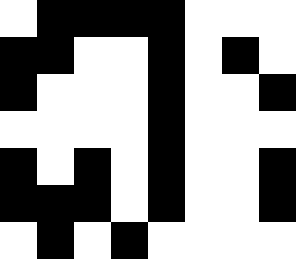[["white", "black", "black", "black", "black", "white", "white", "white"], ["black", "black", "white", "white", "black", "white", "black", "white"], ["black", "white", "white", "white", "black", "white", "white", "black"], ["white", "white", "white", "white", "black", "white", "white", "white"], ["black", "white", "black", "white", "black", "white", "white", "black"], ["black", "black", "black", "white", "black", "white", "white", "black"], ["white", "black", "white", "black", "white", "white", "white", "white"]]